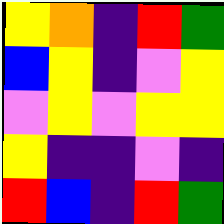[["yellow", "orange", "indigo", "red", "green"], ["blue", "yellow", "indigo", "violet", "yellow"], ["violet", "yellow", "violet", "yellow", "yellow"], ["yellow", "indigo", "indigo", "violet", "indigo"], ["red", "blue", "indigo", "red", "green"]]